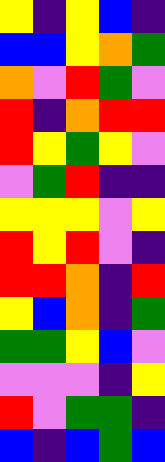[["yellow", "indigo", "yellow", "blue", "indigo"], ["blue", "blue", "yellow", "orange", "green"], ["orange", "violet", "red", "green", "violet"], ["red", "indigo", "orange", "red", "red"], ["red", "yellow", "green", "yellow", "violet"], ["violet", "green", "red", "indigo", "indigo"], ["yellow", "yellow", "yellow", "violet", "yellow"], ["red", "yellow", "red", "violet", "indigo"], ["red", "red", "orange", "indigo", "red"], ["yellow", "blue", "orange", "indigo", "green"], ["green", "green", "yellow", "blue", "violet"], ["violet", "violet", "violet", "indigo", "yellow"], ["red", "violet", "green", "green", "indigo"], ["blue", "indigo", "blue", "green", "blue"]]